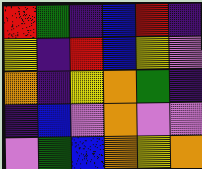[["red", "green", "indigo", "blue", "red", "indigo"], ["yellow", "indigo", "red", "blue", "yellow", "violet"], ["orange", "indigo", "yellow", "orange", "green", "indigo"], ["indigo", "blue", "violet", "orange", "violet", "violet"], ["violet", "green", "blue", "orange", "yellow", "orange"]]